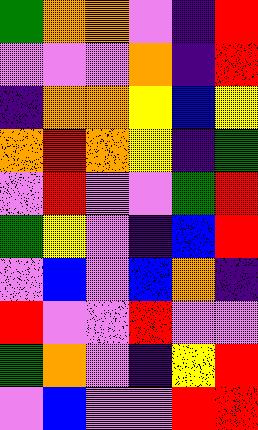[["green", "orange", "orange", "violet", "indigo", "red"], ["violet", "violet", "violet", "orange", "indigo", "red"], ["indigo", "orange", "orange", "yellow", "blue", "yellow"], ["orange", "red", "orange", "yellow", "indigo", "green"], ["violet", "red", "violet", "violet", "green", "red"], ["green", "yellow", "violet", "indigo", "blue", "red"], ["violet", "blue", "violet", "blue", "orange", "indigo"], ["red", "violet", "violet", "red", "violet", "violet"], ["green", "orange", "violet", "indigo", "yellow", "red"], ["violet", "blue", "violet", "violet", "red", "red"]]